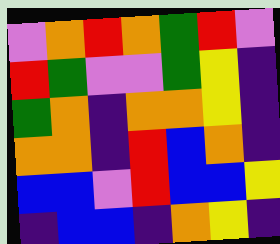[["violet", "orange", "red", "orange", "green", "red", "violet"], ["red", "green", "violet", "violet", "green", "yellow", "indigo"], ["green", "orange", "indigo", "orange", "orange", "yellow", "indigo"], ["orange", "orange", "indigo", "red", "blue", "orange", "indigo"], ["blue", "blue", "violet", "red", "blue", "blue", "yellow"], ["indigo", "blue", "blue", "indigo", "orange", "yellow", "indigo"]]